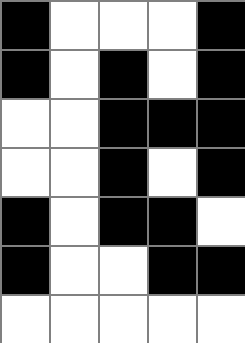[["black", "white", "white", "white", "black"], ["black", "white", "black", "white", "black"], ["white", "white", "black", "black", "black"], ["white", "white", "black", "white", "black"], ["black", "white", "black", "black", "white"], ["black", "white", "white", "black", "black"], ["white", "white", "white", "white", "white"]]